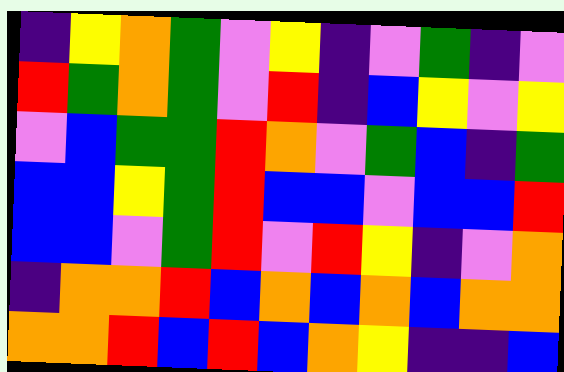[["indigo", "yellow", "orange", "green", "violet", "yellow", "indigo", "violet", "green", "indigo", "violet"], ["red", "green", "orange", "green", "violet", "red", "indigo", "blue", "yellow", "violet", "yellow"], ["violet", "blue", "green", "green", "red", "orange", "violet", "green", "blue", "indigo", "green"], ["blue", "blue", "yellow", "green", "red", "blue", "blue", "violet", "blue", "blue", "red"], ["blue", "blue", "violet", "green", "red", "violet", "red", "yellow", "indigo", "violet", "orange"], ["indigo", "orange", "orange", "red", "blue", "orange", "blue", "orange", "blue", "orange", "orange"], ["orange", "orange", "red", "blue", "red", "blue", "orange", "yellow", "indigo", "indigo", "blue"]]